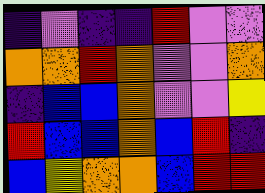[["indigo", "violet", "indigo", "indigo", "red", "violet", "violet"], ["orange", "orange", "red", "orange", "violet", "violet", "orange"], ["indigo", "blue", "blue", "orange", "violet", "violet", "yellow"], ["red", "blue", "blue", "orange", "blue", "red", "indigo"], ["blue", "yellow", "orange", "orange", "blue", "red", "red"]]